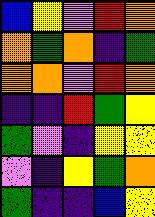[["blue", "yellow", "violet", "red", "orange"], ["orange", "green", "orange", "indigo", "green"], ["orange", "orange", "violet", "red", "orange"], ["indigo", "indigo", "red", "green", "yellow"], ["green", "violet", "indigo", "yellow", "yellow"], ["violet", "indigo", "yellow", "green", "orange"], ["green", "indigo", "indigo", "blue", "yellow"]]